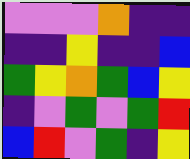[["violet", "violet", "violet", "orange", "indigo", "indigo"], ["indigo", "indigo", "yellow", "indigo", "indigo", "blue"], ["green", "yellow", "orange", "green", "blue", "yellow"], ["indigo", "violet", "green", "violet", "green", "red"], ["blue", "red", "violet", "green", "indigo", "yellow"]]